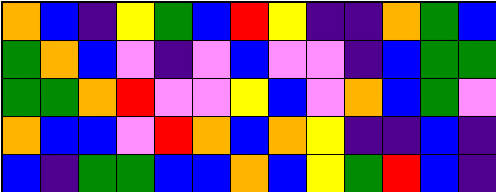[["orange", "blue", "indigo", "yellow", "green", "blue", "red", "yellow", "indigo", "indigo", "orange", "green", "blue"], ["green", "orange", "blue", "violet", "indigo", "violet", "blue", "violet", "violet", "indigo", "blue", "green", "green"], ["green", "green", "orange", "red", "violet", "violet", "yellow", "blue", "violet", "orange", "blue", "green", "violet"], ["orange", "blue", "blue", "violet", "red", "orange", "blue", "orange", "yellow", "indigo", "indigo", "blue", "indigo"], ["blue", "indigo", "green", "green", "blue", "blue", "orange", "blue", "yellow", "green", "red", "blue", "indigo"]]